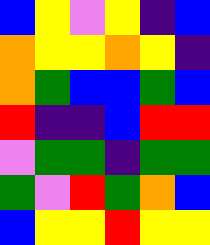[["blue", "yellow", "violet", "yellow", "indigo", "blue"], ["orange", "yellow", "yellow", "orange", "yellow", "indigo"], ["orange", "green", "blue", "blue", "green", "blue"], ["red", "indigo", "indigo", "blue", "red", "red"], ["violet", "green", "green", "indigo", "green", "green"], ["green", "violet", "red", "green", "orange", "blue"], ["blue", "yellow", "yellow", "red", "yellow", "yellow"]]